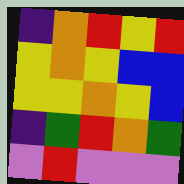[["indigo", "orange", "red", "yellow", "red"], ["yellow", "orange", "yellow", "blue", "blue"], ["yellow", "yellow", "orange", "yellow", "blue"], ["indigo", "green", "red", "orange", "green"], ["violet", "red", "violet", "violet", "violet"]]